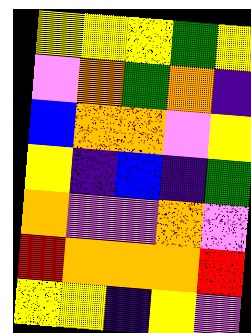[["yellow", "yellow", "yellow", "green", "yellow"], ["violet", "orange", "green", "orange", "indigo"], ["blue", "orange", "orange", "violet", "yellow"], ["yellow", "indigo", "blue", "indigo", "green"], ["orange", "violet", "violet", "orange", "violet"], ["red", "orange", "orange", "orange", "red"], ["yellow", "yellow", "indigo", "yellow", "violet"]]